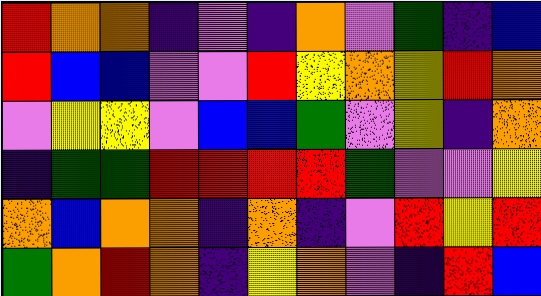[["red", "orange", "orange", "indigo", "violet", "indigo", "orange", "violet", "green", "indigo", "blue"], ["red", "blue", "blue", "violet", "violet", "red", "yellow", "orange", "yellow", "red", "orange"], ["violet", "yellow", "yellow", "violet", "blue", "blue", "green", "violet", "yellow", "indigo", "orange"], ["indigo", "green", "green", "red", "red", "red", "red", "green", "violet", "violet", "yellow"], ["orange", "blue", "orange", "orange", "indigo", "orange", "indigo", "violet", "red", "yellow", "red"], ["green", "orange", "red", "orange", "indigo", "yellow", "orange", "violet", "indigo", "red", "blue"]]